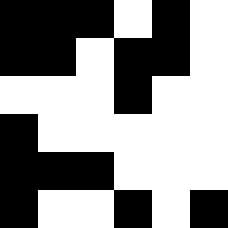[["black", "black", "black", "white", "black", "white"], ["black", "black", "white", "black", "black", "white"], ["white", "white", "white", "black", "white", "white"], ["black", "white", "white", "white", "white", "white"], ["black", "black", "black", "white", "white", "white"], ["black", "white", "white", "black", "white", "black"]]